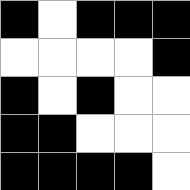[["black", "white", "black", "black", "black"], ["white", "white", "white", "white", "black"], ["black", "white", "black", "white", "white"], ["black", "black", "white", "white", "white"], ["black", "black", "black", "black", "white"]]